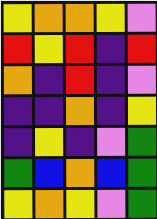[["yellow", "orange", "orange", "yellow", "violet"], ["red", "yellow", "red", "indigo", "red"], ["orange", "indigo", "red", "indigo", "violet"], ["indigo", "indigo", "orange", "indigo", "yellow"], ["indigo", "yellow", "indigo", "violet", "green"], ["green", "blue", "orange", "blue", "green"], ["yellow", "orange", "yellow", "violet", "green"]]